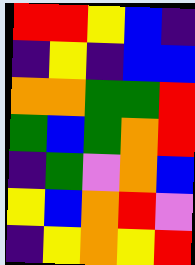[["red", "red", "yellow", "blue", "indigo"], ["indigo", "yellow", "indigo", "blue", "blue"], ["orange", "orange", "green", "green", "red"], ["green", "blue", "green", "orange", "red"], ["indigo", "green", "violet", "orange", "blue"], ["yellow", "blue", "orange", "red", "violet"], ["indigo", "yellow", "orange", "yellow", "red"]]